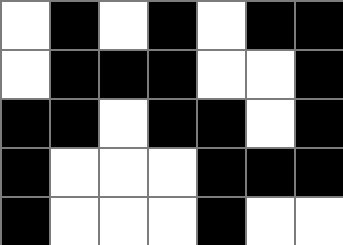[["white", "black", "white", "black", "white", "black", "black"], ["white", "black", "black", "black", "white", "white", "black"], ["black", "black", "white", "black", "black", "white", "black"], ["black", "white", "white", "white", "black", "black", "black"], ["black", "white", "white", "white", "black", "white", "white"]]